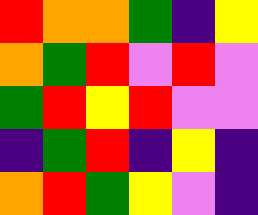[["red", "orange", "orange", "green", "indigo", "yellow"], ["orange", "green", "red", "violet", "red", "violet"], ["green", "red", "yellow", "red", "violet", "violet"], ["indigo", "green", "red", "indigo", "yellow", "indigo"], ["orange", "red", "green", "yellow", "violet", "indigo"]]